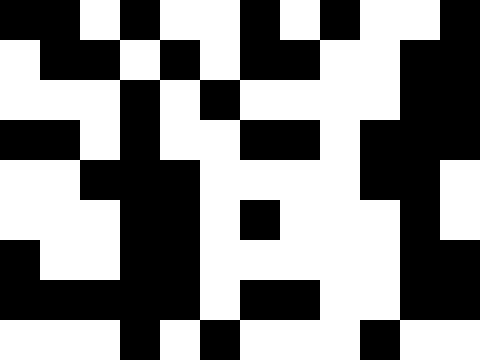[["black", "black", "white", "black", "white", "white", "black", "white", "black", "white", "white", "black"], ["white", "black", "black", "white", "black", "white", "black", "black", "white", "white", "black", "black"], ["white", "white", "white", "black", "white", "black", "white", "white", "white", "white", "black", "black"], ["black", "black", "white", "black", "white", "white", "black", "black", "white", "black", "black", "black"], ["white", "white", "black", "black", "black", "white", "white", "white", "white", "black", "black", "white"], ["white", "white", "white", "black", "black", "white", "black", "white", "white", "white", "black", "white"], ["black", "white", "white", "black", "black", "white", "white", "white", "white", "white", "black", "black"], ["black", "black", "black", "black", "black", "white", "black", "black", "white", "white", "black", "black"], ["white", "white", "white", "black", "white", "black", "white", "white", "white", "black", "white", "white"]]